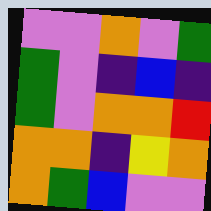[["violet", "violet", "orange", "violet", "green"], ["green", "violet", "indigo", "blue", "indigo"], ["green", "violet", "orange", "orange", "red"], ["orange", "orange", "indigo", "yellow", "orange"], ["orange", "green", "blue", "violet", "violet"]]